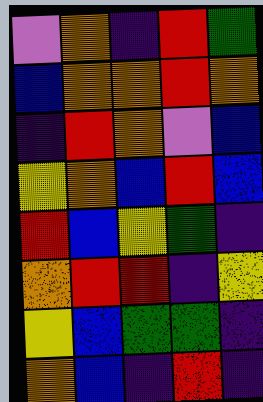[["violet", "orange", "indigo", "red", "green"], ["blue", "orange", "orange", "red", "orange"], ["indigo", "red", "orange", "violet", "blue"], ["yellow", "orange", "blue", "red", "blue"], ["red", "blue", "yellow", "green", "indigo"], ["orange", "red", "red", "indigo", "yellow"], ["yellow", "blue", "green", "green", "indigo"], ["orange", "blue", "indigo", "red", "indigo"]]